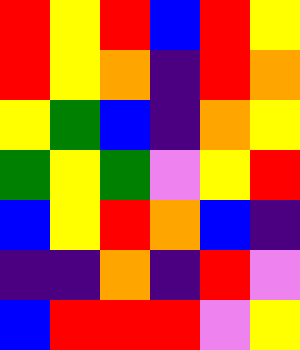[["red", "yellow", "red", "blue", "red", "yellow"], ["red", "yellow", "orange", "indigo", "red", "orange"], ["yellow", "green", "blue", "indigo", "orange", "yellow"], ["green", "yellow", "green", "violet", "yellow", "red"], ["blue", "yellow", "red", "orange", "blue", "indigo"], ["indigo", "indigo", "orange", "indigo", "red", "violet"], ["blue", "red", "red", "red", "violet", "yellow"]]